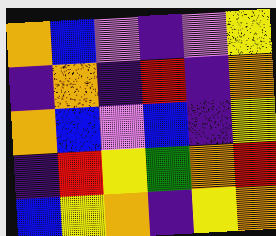[["orange", "blue", "violet", "indigo", "violet", "yellow"], ["indigo", "orange", "indigo", "red", "indigo", "orange"], ["orange", "blue", "violet", "blue", "indigo", "yellow"], ["indigo", "red", "yellow", "green", "orange", "red"], ["blue", "yellow", "orange", "indigo", "yellow", "orange"]]